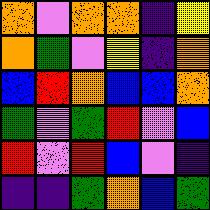[["orange", "violet", "orange", "orange", "indigo", "yellow"], ["orange", "green", "violet", "yellow", "indigo", "orange"], ["blue", "red", "orange", "blue", "blue", "orange"], ["green", "violet", "green", "red", "violet", "blue"], ["red", "violet", "red", "blue", "violet", "indigo"], ["indigo", "indigo", "green", "orange", "blue", "green"]]